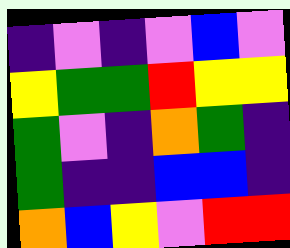[["indigo", "violet", "indigo", "violet", "blue", "violet"], ["yellow", "green", "green", "red", "yellow", "yellow"], ["green", "violet", "indigo", "orange", "green", "indigo"], ["green", "indigo", "indigo", "blue", "blue", "indigo"], ["orange", "blue", "yellow", "violet", "red", "red"]]